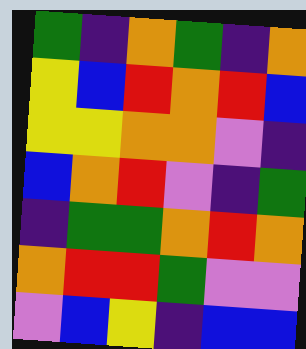[["green", "indigo", "orange", "green", "indigo", "orange"], ["yellow", "blue", "red", "orange", "red", "blue"], ["yellow", "yellow", "orange", "orange", "violet", "indigo"], ["blue", "orange", "red", "violet", "indigo", "green"], ["indigo", "green", "green", "orange", "red", "orange"], ["orange", "red", "red", "green", "violet", "violet"], ["violet", "blue", "yellow", "indigo", "blue", "blue"]]